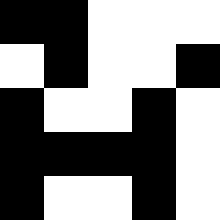[["black", "black", "white", "white", "white"], ["white", "black", "white", "white", "black"], ["black", "white", "white", "black", "white"], ["black", "black", "black", "black", "white"], ["black", "white", "white", "black", "white"]]